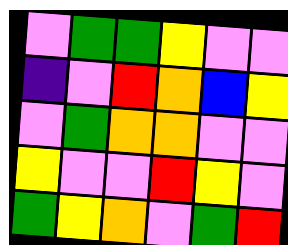[["violet", "green", "green", "yellow", "violet", "violet"], ["indigo", "violet", "red", "orange", "blue", "yellow"], ["violet", "green", "orange", "orange", "violet", "violet"], ["yellow", "violet", "violet", "red", "yellow", "violet"], ["green", "yellow", "orange", "violet", "green", "red"]]